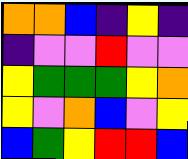[["orange", "orange", "blue", "indigo", "yellow", "indigo"], ["indigo", "violet", "violet", "red", "violet", "violet"], ["yellow", "green", "green", "green", "yellow", "orange"], ["yellow", "violet", "orange", "blue", "violet", "yellow"], ["blue", "green", "yellow", "red", "red", "blue"]]